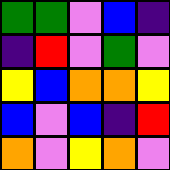[["green", "green", "violet", "blue", "indigo"], ["indigo", "red", "violet", "green", "violet"], ["yellow", "blue", "orange", "orange", "yellow"], ["blue", "violet", "blue", "indigo", "red"], ["orange", "violet", "yellow", "orange", "violet"]]